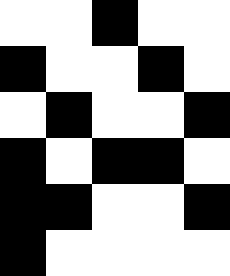[["white", "white", "black", "white", "white"], ["black", "white", "white", "black", "white"], ["white", "black", "white", "white", "black"], ["black", "white", "black", "black", "white"], ["black", "black", "white", "white", "black"], ["black", "white", "white", "white", "white"]]